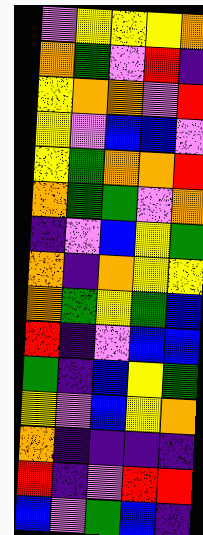[["violet", "yellow", "yellow", "yellow", "orange"], ["orange", "green", "violet", "red", "indigo"], ["yellow", "orange", "orange", "violet", "red"], ["yellow", "violet", "blue", "blue", "violet"], ["yellow", "green", "orange", "orange", "red"], ["orange", "green", "green", "violet", "orange"], ["indigo", "violet", "blue", "yellow", "green"], ["orange", "indigo", "orange", "yellow", "yellow"], ["orange", "green", "yellow", "green", "blue"], ["red", "indigo", "violet", "blue", "blue"], ["green", "indigo", "blue", "yellow", "green"], ["yellow", "violet", "blue", "yellow", "orange"], ["orange", "indigo", "indigo", "indigo", "indigo"], ["red", "indigo", "violet", "red", "red"], ["blue", "violet", "green", "blue", "indigo"]]